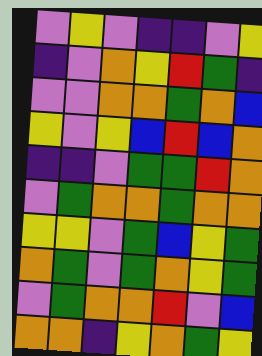[["violet", "yellow", "violet", "indigo", "indigo", "violet", "yellow"], ["indigo", "violet", "orange", "yellow", "red", "green", "indigo"], ["violet", "violet", "orange", "orange", "green", "orange", "blue"], ["yellow", "violet", "yellow", "blue", "red", "blue", "orange"], ["indigo", "indigo", "violet", "green", "green", "red", "orange"], ["violet", "green", "orange", "orange", "green", "orange", "orange"], ["yellow", "yellow", "violet", "green", "blue", "yellow", "green"], ["orange", "green", "violet", "green", "orange", "yellow", "green"], ["violet", "green", "orange", "orange", "red", "violet", "blue"], ["orange", "orange", "indigo", "yellow", "orange", "green", "yellow"]]